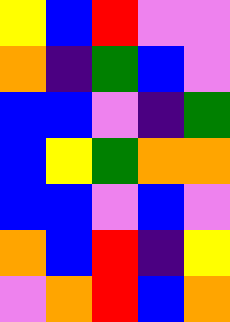[["yellow", "blue", "red", "violet", "violet"], ["orange", "indigo", "green", "blue", "violet"], ["blue", "blue", "violet", "indigo", "green"], ["blue", "yellow", "green", "orange", "orange"], ["blue", "blue", "violet", "blue", "violet"], ["orange", "blue", "red", "indigo", "yellow"], ["violet", "orange", "red", "blue", "orange"]]